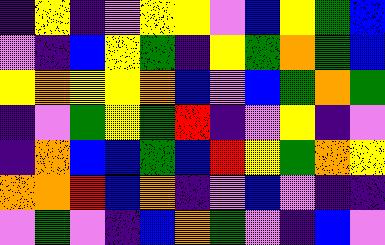[["indigo", "yellow", "indigo", "violet", "yellow", "yellow", "violet", "blue", "yellow", "green", "blue"], ["violet", "indigo", "blue", "yellow", "green", "indigo", "yellow", "green", "orange", "green", "blue"], ["yellow", "orange", "yellow", "yellow", "orange", "blue", "violet", "blue", "green", "orange", "green"], ["indigo", "violet", "green", "yellow", "green", "red", "indigo", "violet", "yellow", "indigo", "violet"], ["indigo", "orange", "blue", "blue", "green", "blue", "red", "yellow", "green", "orange", "yellow"], ["orange", "orange", "red", "blue", "orange", "indigo", "violet", "blue", "violet", "indigo", "indigo"], ["violet", "green", "violet", "indigo", "blue", "orange", "green", "violet", "indigo", "blue", "violet"]]